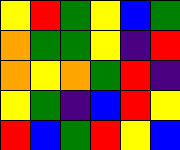[["yellow", "red", "green", "yellow", "blue", "green"], ["orange", "green", "green", "yellow", "indigo", "red"], ["orange", "yellow", "orange", "green", "red", "indigo"], ["yellow", "green", "indigo", "blue", "red", "yellow"], ["red", "blue", "green", "red", "yellow", "blue"]]